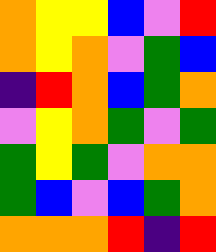[["orange", "yellow", "yellow", "blue", "violet", "red"], ["orange", "yellow", "orange", "violet", "green", "blue"], ["indigo", "red", "orange", "blue", "green", "orange"], ["violet", "yellow", "orange", "green", "violet", "green"], ["green", "yellow", "green", "violet", "orange", "orange"], ["green", "blue", "violet", "blue", "green", "orange"], ["orange", "orange", "orange", "red", "indigo", "red"]]